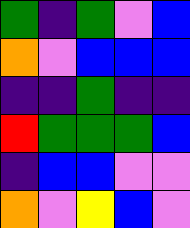[["green", "indigo", "green", "violet", "blue"], ["orange", "violet", "blue", "blue", "blue"], ["indigo", "indigo", "green", "indigo", "indigo"], ["red", "green", "green", "green", "blue"], ["indigo", "blue", "blue", "violet", "violet"], ["orange", "violet", "yellow", "blue", "violet"]]